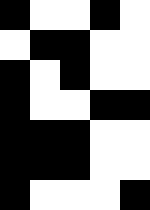[["black", "white", "white", "black", "white"], ["white", "black", "black", "white", "white"], ["black", "white", "black", "white", "white"], ["black", "white", "white", "black", "black"], ["black", "black", "black", "white", "white"], ["black", "black", "black", "white", "white"], ["black", "white", "white", "white", "black"]]